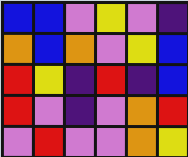[["blue", "blue", "violet", "yellow", "violet", "indigo"], ["orange", "blue", "orange", "violet", "yellow", "blue"], ["red", "yellow", "indigo", "red", "indigo", "blue"], ["red", "violet", "indigo", "violet", "orange", "red"], ["violet", "red", "violet", "violet", "orange", "yellow"]]